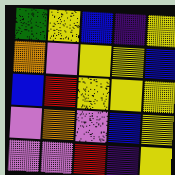[["green", "yellow", "blue", "indigo", "yellow"], ["orange", "violet", "yellow", "yellow", "blue"], ["blue", "red", "yellow", "yellow", "yellow"], ["violet", "orange", "violet", "blue", "yellow"], ["violet", "violet", "red", "indigo", "yellow"]]